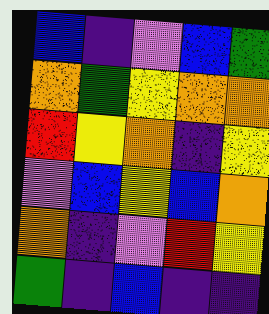[["blue", "indigo", "violet", "blue", "green"], ["orange", "green", "yellow", "orange", "orange"], ["red", "yellow", "orange", "indigo", "yellow"], ["violet", "blue", "yellow", "blue", "orange"], ["orange", "indigo", "violet", "red", "yellow"], ["green", "indigo", "blue", "indigo", "indigo"]]